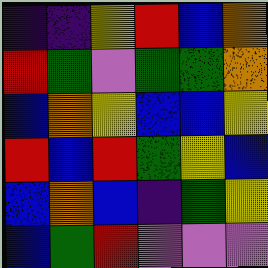[["indigo", "indigo", "yellow", "red", "blue", "orange"], ["red", "green", "violet", "green", "green", "orange"], ["blue", "orange", "yellow", "blue", "blue", "yellow"], ["red", "blue", "red", "green", "yellow", "blue"], ["blue", "orange", "blue", "indigo", "green", "yellow"], ["blue", "green", "red", "violet", "violet", "violet"]]